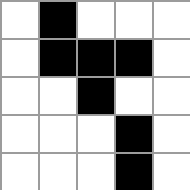[["white", "black", "white", "white", "white"], ["white", "black", "black", "black", "white"], ["white", "white", "black", "white", "white"], ["white", "white", "white", "black", "white"], ["white", "white", "white", "black", "white"]]